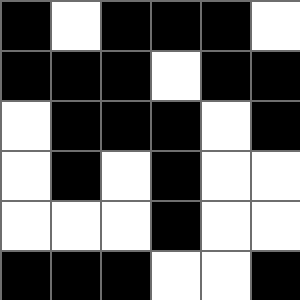[["black", "white", "black", "black", "black", "white"], ["black", "black", "black", "white", "black", "black"], ["white", "black", "black", "black", "white", "black"], ["white", "black", "white", "black", "white", "white"], ["white", "white", "white", "black", "white", "white"], ["black", "black", "black", "white", "white", "black"]]